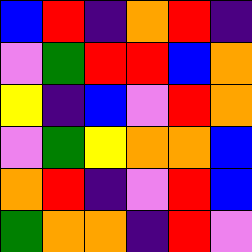[["blue", "red", "indigo", "orange", "red", "indigo"], ["violet", "green", "red", "red", "blue", "orange"], ["yellow", "indigo", "blue", "violet", "red", "orange"], ["violet", "green", "yellow", "orange", "orange", "blue"], ["orange", "red", "indigo", "violet", "red", "blue"], ["green", "orange", "orange", "indigo", "red", "violet"]]